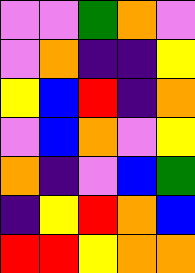[["violet", "violet", "green", "orange", "violet"], ["violet", "orange", "indigo", "indigo", "yellow"], ["yellow", "blue", "red", "indigo", "orange"], ["violet", "blue", "orange", "violet", "yellow"], ["orange", "indigo", "violet", "blue", "green"], ["indigo", "yellow", "red", "orange", "blue"], ["red", "red", "yellow", "orange", "orange"]]